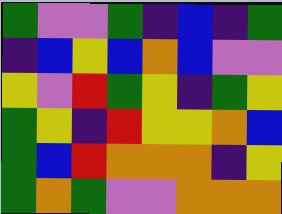[["green", "violet", "violet", "green", "indigo", "blue", "indigo", "green"], ["indigo", "blue", "yellow", "blue", "orange", "blue", "violet", "violet"], ["yellow", "violet", "red", "green", "yellow", "indigo", "green", "yellow"], ["green", "yellow", "indigo", "red", "yellow", "yellow", "orange", "blue"], ["green", "blue", "red", "orange", "orange", "orange", "indigo", "yellow"], ["green", "orange", "green", "violet", "violet", "orange", "orange", "orange"]]